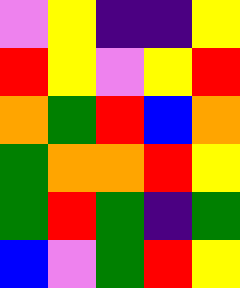[["violet", "yellow", "indigo", "indigo", "yellow"], ["red", "yellow", "violet", "yellow", "red"], ["orange", "green", "red", "blue", "orange"], ["green", "orange", "orange", "red", "yellow"], ["green", "red", "green", "indigo", "green"], ["blue", "violet", "green", "red", "yellow"]]